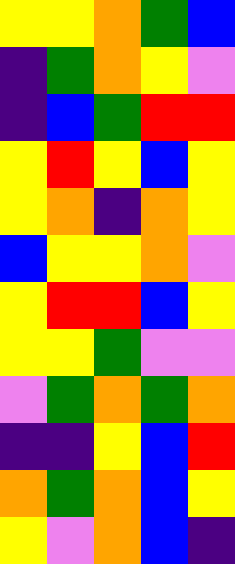[["yellow", "yellow", "orange", "green", "blue"], ["indigo", "green", "orange", "yellow", "violet"], ["indigo", "blue", "green", "red", "red"], ["yellow", "red", "yellow", "blue", "yellow"], ["yellow", "orange", "indigo", "orange", "yellow"], ["blue", "yellow", "yellow", "orange", "violet"], ["yellow", "red", "red", "blue", "yellow"], ["yellow", "yellow", "green", "violet", "violet"], ["violet", "green", "orange", "green", "orange"], ["indigo", "indigo", "yellow", "blue", "red"], ["orange", "green", "orange", "blue", "yellow"], ["yellow", "violet", "orange", "blue", "indigo"]]